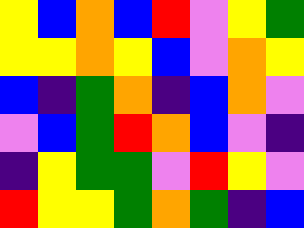[["yellow", "blue", "orange", "blue", "red", "violet", "yellow", "green"], ["yellow", "yellow", "orange", "yellow", "blue", "violet", "orange", "yellow"], ["blue", "indigo", "green", "orange", "indigo", "blue", "orange", "violet"], ["violet", "blue", "green", "red", "orange", "blue", "violet", "indigo"], ["indigo", "yellow", "green", "green", "violet", "red", "yellow", "violet"], ["red", "yellow", "yellow", "green", "orange", "green", "indigo", "blue"]]